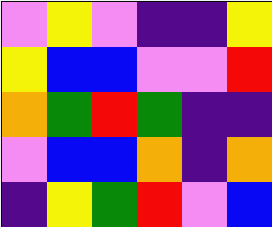[["violet", "yellow", "violet", "indigo", "indigo", "yellow"], ["yellow", "blue", "blue", "violet", "violet", "red"], ["orange", "green", "red", "green", "indigo", "indigo"], ["violet", "blue", "blue", "orange", "indigo", "orange"], ["indigo", "yellow", "green", "red", "violet", "blue"]]